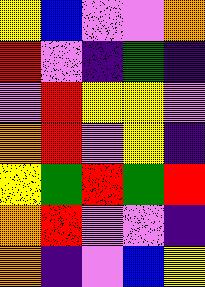[["yellow", "blue", "violet", "violet", "orange"], ["red", "violet", "indigo", "green", "indigo"], ["violet", "red", "yellow", "yellow", "violet"], ["orange", "red", "violet", "yellow", "indigo"], ["yellow", "green", "red", "green", "red"], ["orange", "red", "violet", "violet", "indigo"], ["orange", "indigo", "violet", "blue", "yellow"]]